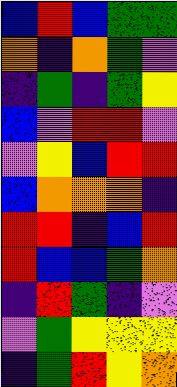[["blue", "red", "blue", "green", "green"], ["orange", "indigo", "orange", "green", "violet"], ["indigo", "green", "indigo", "green", "yellow"], ["blue", "violet", "red", "red", "violet"], ["violet", "yellow", "blue", "red", "red"], ["blue", "orange", "orange", "orange", "indigo"], ["red", "red", "indigo", "blue", "red"], ["red", "blue", "blue", "green", "orange"], ["indigo", "red", "green", "indigo", "violet"], ["violet", "green", "yellow", "yellow", "yellow"], ["indigo", "green", "red", "yellow", "orange"]]